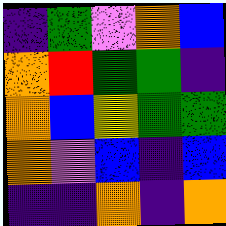[["indigo", "green", "violet", "orange", "blue"], ["orange", "red", "green", "green", "indigo"], ["orange", "blue", "yellow", "green", "green"], ["orange", "violet", "blue", "indigo", "blue"], ["indigo", "indigo", "orange", "indigo", "orange"]]